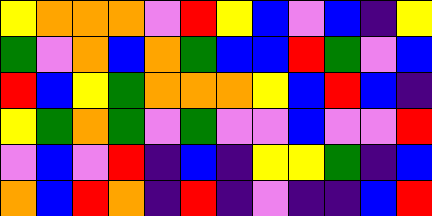[["yellow", "orange", "orange", "orange", "violet", "red", "yellow", "blue", "violet", "blue", "indigo", "yellow"], ["green", "violet", "orange", "blue", "orange", "green", "blue", "blue", "red", "green", "violet", "blue"], ["red", "blue", "yellow", "green", "orange", "orange", "orange", "yellow", "blue", "red", "blue", "indigo"], ["yellow", "green", "orange", "green", "violet", "green", "violet", "violet", "blue", "violet", "violet", "red"], ["violet", "blue", "violet", "red", "indigo", "blue", "indigo", "yellow", "yellow", "green", "indigo", "blue"], ["orange", "blue", "red", "orange", "indigo", "red", "indigo", "violet", "indigo", "indigo", "blue", "red"]]